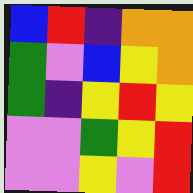[["blue", "red", "indigo", "orange", "orange"], ["green", "violet", "blue", "yellow", "orange"], ["green", "indigo", "yellow", "red", "yellow"], ["violet", "violet", "green", "yellow", "red"], ["violet", "violet", "yellow", "violet", "red"]]